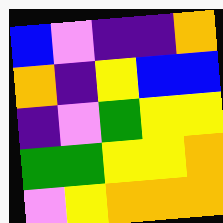[["blue", "violet", "indigo", "indigo", "orange"], ["orange", "indigo", "yellow", "blue", "blue"], ["indigo", "violet", "green", "yellow", "yellow"], ["green", "green", "yellow", "yellow", "orange"], ["violet", "yellow", "orange", "orange", "orange"]]